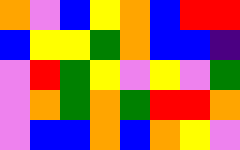[["orange", "violet", "blue", "yellow", "orange", "blue", "red", "red"], ["blue", "yellow", "yellow", "green", "orange", "blue", "blue", "indigo"], ["violet", "red", "green", "yellow", "violet", "yellow", "violet", "green"], ["violet", "orange", "green", "orange", "green", "red", "red", "orange"], ["violet", "blue", "blue", "orange", "blue", "orange", "yellow", "violet"]]